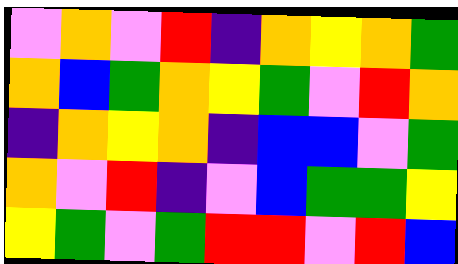[["violet", "orange", "violet", "red", "indigo", "orange", "yellow", "orange", "green"], ["orange", "blue", "green", "orange", "yellow", "green", "violet", "red", "orange"], ["indigo", "orange", "yellow", "orange", "indigo", "blue", "blue", "violet", "green"], ["orange", "violet", "red", "indigo", "violet", "blue", "green", "green", "yellow"], ["yellow", "green", "violet", "green", "red", "red", "violet", "red", "blue"]]